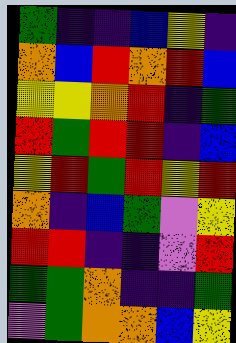[["green", "indigo", "indigo", "blue", "yellow", "indigo"], ["orange", "blue", "red", "orange", "red", "blue"], ["yellow", "yellow", "orange", "red", "indigo", "green"], ["red", "green", "red", "red", "indigo", "blue"], ["yellow", "red", "green", "red", "yellow", "red"], ["orange", "indigo", "blue", "green", "violet", "yellow"], ["red", "red", "indigo", "indigo", "violet", "red"], ["green", "green", "orange", "indigo", "indigo", "green"], ["violet", "green", "orange", "orange", "blue", "yellow"]]